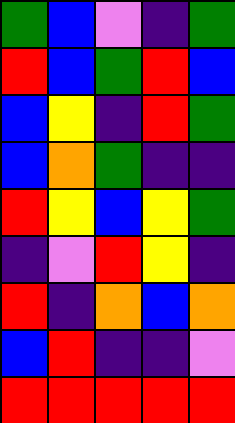[["green", "blue", "violet", "indigo", "green"], ["red", "blue", "green", "red", "blue"], ["blue", "yellow", "indigo", "red", "green"], ["blue", "orange", "green", "indigo", "indigo"], ["red", "yellow", "blue", "yellow", "green"], ["indigo", "violet", "red", "yellow", "indigo"], ["red", "indigo", "orange", "blue", "orange"], ["blue", "red", "indigo", "indigo", "violet"], ["red", "red", "red", "red", "red"]]